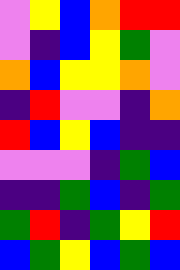[["violet", "yellow", "blue", "orange", "red", "red"], ["violet", "indigo", "blue", "yellow", "green", "violet"], ["orange", "blue", "yellow", "yellow", "orange", "violet"], ["indigo", "red", "violet", "violet", "indigo", "orange"], ["red", "blue", "yellow", "blue", "indigo", "indigo"], ["violet", "violet", "violet", "indigo", "green", "blue"], ["indigo", "indigo", "green", "blue", "indigo", "green"], ["green", "red", "indigo", "green", "yellow", "red"], ["blue", "green", "yellow", "blue", "green", "blue"]]